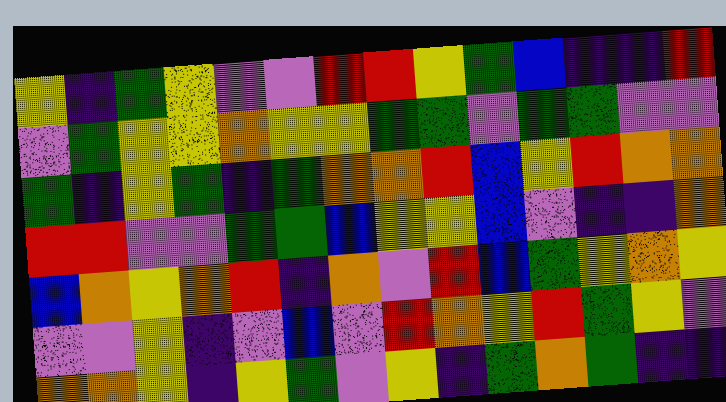[["yellow", "indigo", "green", "yellow", "violet", "violet", "red", "red", "yellow", "green", "blue", "indigo", "indigo", "red"], ["violet", "green", "yellow", "yellow", "orange", "yellow", "yellow", "green", "green", "violet", "green", "green", "violet", "violet"], ["green", "indigo", "yellow", "green", "indigo", "green", "orange", "orange", "red", "blue", "yellow", "red", "orange", "orange"], ["red", "red", "violet", "violet", "green", "green", "blue", "yellow", "yellow", "blue", "violet", "indigo", "indigo", "orange"], ["blue", "orange", "yellow", "orange", "red", "indigo", "orange", "violet", "red", "blue", "green", "yellow", "orange", "yellow"], ["violet", "violet", "yellow", "indigo", "violet", "blue", "violet", "red", "orange", "yellow", "red", "green", "yellow", "violet"], ["orange", "orange", "yellow", "indigo", "yellow", "green", "violet", "yellow", "indigo", "green", "orange", "green", "indigo", "indigo"]]